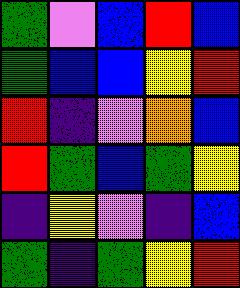[["green", "violet", "blue", "red", "blue"], ["green", "blue", "blue", "yellow", "red"], ["red", "indigo", "violet", "orange", "blue"], ["red", "green", "blue", "green", "yellow"], ["indigo", "yellow", "violet", "indigo", "blue"], ["green", "indigo", "green", "yellow", "red"]]